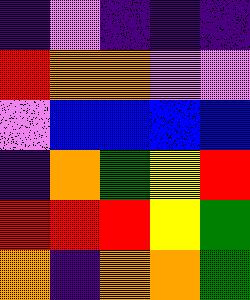[["indigo", "violet", "indigo", "indigo", "indigo"], ["red", "orange", "orange", "violet", "violet"], ["violet", "blue", "blue", "blue", "blue"], ["indigo", "orange", "green", "yellow", "red"], ["red", "red", "red", "yellow", "green"], ["orange", "indigo", "orange", "orange", "green"]]